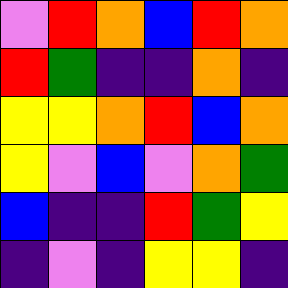[["violet", "red", "orange", "blue", "red", "orange"], ["red", "green", "indigo", "indigo", "orange", "indigo"], ["yellow", "yellow", "orange", "red", "blue", "orange"], ["yellow", "violet", "blue", "violet", "orange", "green"], ["blue", "indigo", "indigo", "red", "green", "yellow"], ["indigo", "violet", "indigo", "yellow", "yellow", "indigo"]]